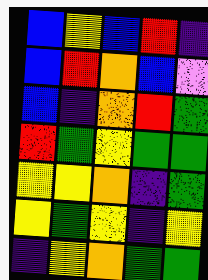[["blue", "yellow", "blue", "red", "indigo"], ["blue", "red", "orange", "blue", "violet"], ["blue", "indigo", "orange", "red", "green"], ["red", "green", "yellow", "green", "green"], ["yellow", "yellow", "orange", "indigo", "green"], ["yellow", "green", "yellow", "indigo", "yellow"], ["indigo", "yellow", "orange", "green", "green"]]